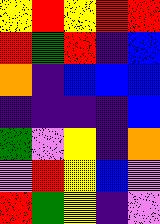[["yellow", "red", "yellow", "red", "red"], ["red", "green", "red", "indigo", "blue"], ["orange", "indigo", "blue", "blue", "blue"], ["indigo", "indigo", "indigo", "indigo", "blue"], ["green", "violet", "yellow", "indigo", "orange"], ["violet", "red", "yellow", "blue", "violet"], ["red", "green", "yellow", "indigo", "violet"]]